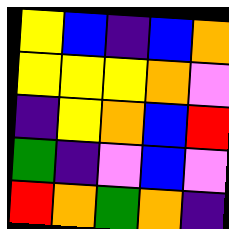[["yellow", "blue", "indigo", "blue", "orange"], ["yellow", "yellow", "yellow", "orange", "violet"], ["indigo", "yellow", "orange", "blue", "red"], ["green", "indigo", "violet", "blue", "violet"], ["red", "orange", "green", "orange", "indigo"]]